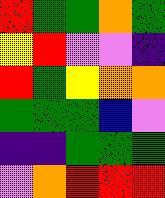[["red", "green", "green", "orange", "green"], ["yellow", "red", "violet", "violet", "indigo"], ["red", "green", "yellow", "orange", "orange"], ["green", "green", "green", "blue", "violet"], ["indigo", "indigo", "green", "green", "green"], ["violet", "orange", "red", "red", "red"]]